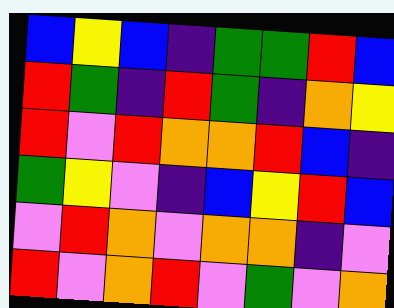[["blue", "yellow", "blue", "indigo", "green", "green", "red", "blue"], ["red", "green", "indigo", "red", "green", "indigo", "orange", "yellow"], ["red", "violet", "red", "orange", "orange", "red", "blue", "indigo"], ["green", "yellow", "violet", "indigo", "blue", "yellow", "red", "blue"], ["violet", "red", "orange", "violet", "orange", "orange", "indigo", "violet"], ["red", "violet", "orange", "red", "violet", "green", "violet", "orange"]]